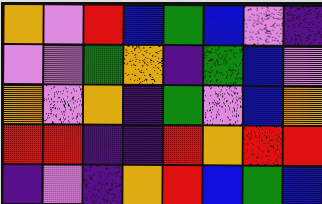[["orange", "violet", "red", "blue", "green", "blue", "violet", "indigo"], ["violet", "violet", "green", "orange", "indigo", "green", "blue", "violet"], ["orange", "violet", "orange", "indigo", "green", "violet", "blue", "orange"], ["red", "red", "indigo", "indigo", "red", "orange", "red", "red"], ["indigo", "violet", "indigo", "orange", "red", "blue", "green", "blue"]]